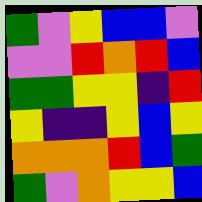[["green", "violet", "yellow", "blue", "blue", "violet"], ["violet", "violet", "red", "orange", "red", "blue"], ["green", "green", "yellow", "yellow", "indigo", "red"], ["yellow", "indigo", "indigo", "yellow", "blue", "yellow"], ["orange", "orange", "orange", "red", "blue", "green"], ["green", "violet", "orange", "yellow", "yellow", "blue"]]